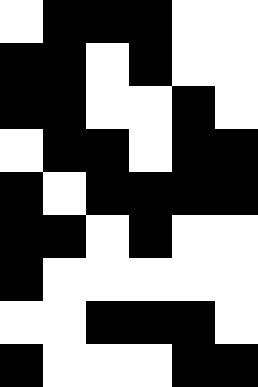[["white", "black", "black", "black", "white", "white"], ["black", "black", "white", "black", "white", "white"], ["black", "black", "white", "white", "black", "white"], ["white", "black", "black", "white", "black", "black"], ["black", "white", "black", "black", "black", "black"], ["black", "black", "white", "black", "white", "white"], ["black", "white", "white", "white", "white", "white"], ["white", "white", "black", "black", "black", "white"], ["black", "white", "white", "white", "black", "black"]]